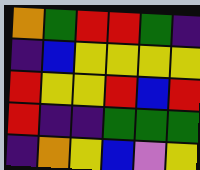[["orange", "green", "red", "red", "green", "indigo"], ["indigo", "blue", "yellow", "yellow", "yellow", "yellow"], ["red", "yellow", "yellow", "red", "blue", "red"], ["red", "indigo", "indigo", "green", "green", "green"], ["indigo", "orange", "yellow", "blue", "violet", "yellow"]]